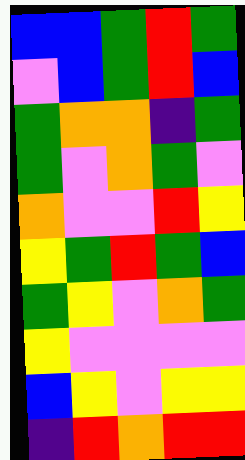[["blue", "blue", "green", "red", "green"], ["violet", "blue", "green", "red", "blue"], ["green", "orange", "orange", "indigo", "green"], ["green", "violet", "orange", "green", "violet"], ["orange", "violet", "violet", "red", "yellow"], ["yellow", "green", "red", "green", "blue"], ["green", "yellow", "violet", "orange", "green"], ["yellow", "violet", "violet", "violet", "violet"], ["blue", "yellow", "violet", "yellow", "yellow"], ["indigo", "red", "orange", "red", "red"]]